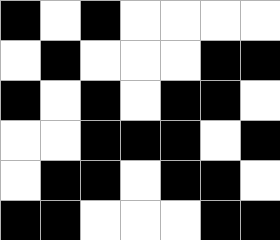[["black", "white", "black", "white", "white", "white", "white"], ["white", "black", "white", "white", "white", "black", "black"], ["black", "white", "black", "white", "black", "black", "white"], ["white", "white", "black", "black", "black", "white", "black"], ["white", "black", "black", "white", "black", "black", "white"], ["black", "black", "white", "white", "white", "black", "black"]]